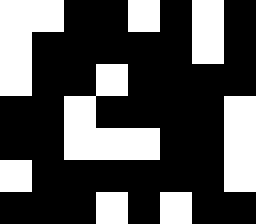[["white", "white", "black", "black", "white", "black", "white", "black"], ["white", "black", "black", "black", "black", "black", "white", "black"], ["white", "black", "black", "white", "black", "black", "black", "black"], ["black", "black", "white", "black", "black", "black", "black", "white"], ["black", "black", "white", "white", "white", "black", "black", "white"], ["white", "black", "black", "black", "black", "black", "black", "white"], ["black", "black", "black", "white", "black", "white", "black", "black"]]